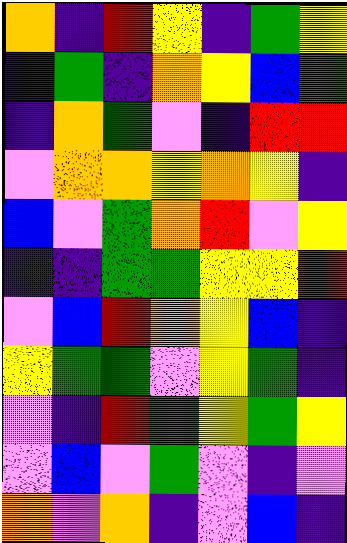[["orange", "indigo", "red", "yellow", "indigo", "green", "yellow"], ["indigo", "green", "indigo", "orange", "yellow", "blue", "green"], ["indigo", "orange", "green", "violet", "indigo", "red", "red"], ["violet", "orange", "orange", "yellow", "orange", "yellow", "indigo"], ["blue", "violet", "green", "orange", "red", "violet", "yellow"], ["indigo", "indigo", "green", "green", "yellow", "yellow", "red"], ["violet", "blue", "red", "orange", "yellow", "blue", "indigo"], ["yellow", "green", "green", "violet", "yellow", "green", "indigo"], ["violet", "indigo", "red", "green", "yellow", "green", "yellow"], ["violet", "blue", "violet", "green", "violet", "indigo", "violet"], ["orange", "violet", "orange", "indigo", "violet", "blue", "indigo"]]